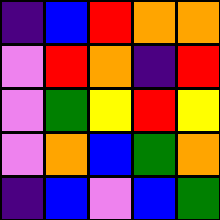[["indigo", "blue", "red", "orange", "orange"], ["violet", "red", "orange", "indigo", "red"], ["violet", "green", "yellow", "red", "yellow"], ["violet", "orange", "blue", "green", "orange"], ["indigo", "blue", "violet", "blue", "green"]]